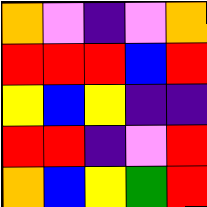[["orange", "violet", "indigo", "violet", "orange"], ["red", "red", "red", "blue", "red"], ["yellow", "blue", "yellow", "indigo", "indigo"], ["red", "red", "indigo", "violet", "red"], ["orange", "blue", "yellow", "green", "red"]]